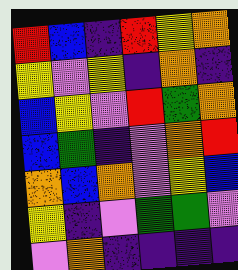[["red", "blue", "indigo", "red", "yellow", "orange"], ["yellow", "violet", "yellow", "indigo", "orange", "indigo"], ["blue", "yellow", "violet", "red", "green", "orange"], ["blue", "green", "indigo", "violet", "orange", "red"], ["orange", "blue", "orange", "violet", "yellow", "blue"], ["yellow", "indigo", "violet", "green", "green", "violet"], ["violet", "orange", "indigo", "indigo", "indigo", "indigo"]]